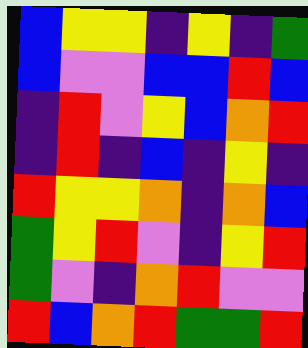[["blue", "yellow", "yellow", "indigo", "yellow", "indigo", "green"], ["blue", "violet", "violet", "blue", "blue", "red", "blue"], ["indigo", "red", "violet", "yellow", "blue", "orange", "red"], ["indigo", "red", "indigo", "blue", "indigo", "yellow", "indigo"], ["red", "yellow", "yellow", "orange", "indigo", "orange", "blue"], ["green", "yellow", "red", "violet", "indigo", "yellow", "red"], ["green", "violet", "indigo", "orange", "red", "violet", "violet"], ["red", "blue", "orange", "red", "green", "green", "red"]]